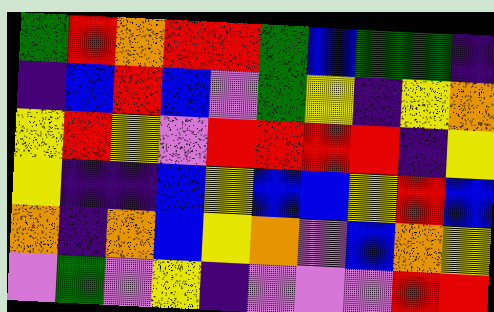[["green", "red", "orange", "red", "red", "green", "blue", "green", "green", "indigo"], ["indigo", "blue", "red", "blue", "violet", "green", "yellow", "indigo", "yellow", "orange"], ["yellow", "red", "yellow", "violet", "red", "red", "red", "red", "indigo", "yellow"], ["yellow", "indigo", "indigo", "blue", "yellow", "blue", "blue", "yellow", "red", "blue"], ["orange", "indigo", "orange", "blue", "yellow", "orange", "violet", "blue", "orange", "yellow"], ["violet", "green", "violet", "yellow", "indigo", "violet", "violet", "violet", "red", "red"]]